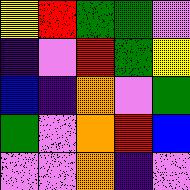[["yellow", "red", "green", "green", "violet"], ["indigo", "violet", "red", "green", "yellow"], ["blue", "indigo", "orange", "violet", "green"], ["green", "violet", "orange", "red", "blue"], ["violet", "violet", "orange", "indigo", "violet"]]